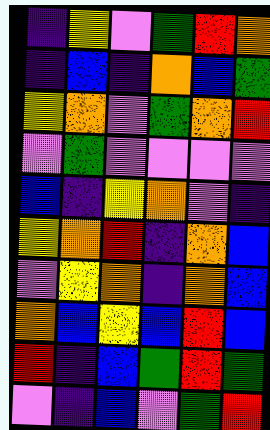[["indigo", "yellow", "violet", "green", "red", "orange"], ["indigo", "blue", "indigo", "orange", "blue", "green"], ["yellow", "orange", "violet", "green", "orange", "red"], ["violet", "green", "violet", "violet", "violet", "violet"], ["blue", "indigo", "yellow", "orange", "violet", "indigo"], ["yellow", "orange", "red", "indigo", "orange", "blue"], ["violet", "yellow", "orange", "indigo", "orange", "blue"], ["orange", "blue", "yellow", "blue", "red", "blue"], ["red", "indigo", "blue", "green", "red", "green"], ["violet", "indigo", "blue", "violet", "green", "red"]]